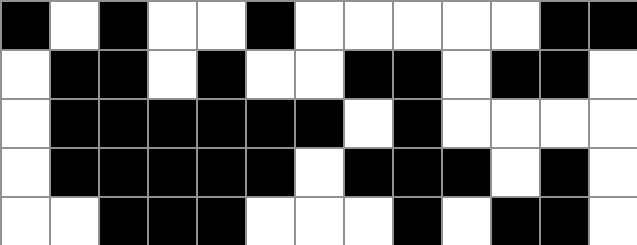[["black", "white", "black", "white", "white", "black", "white", "white", "white", "white", "white", "black", "black"], ["white", "black", "black", "white", "black", "white", "white", "black", "black", "white", "black", "black", "white"], ["white", "black", "black", "black", "black", "black", "black", "white", "black", "white", "white", "white", "white"], ["white", "black", "black", "black", "black", "black", "white", "black", "black", "black", "white", "black", "white"], ["white", "white", "black", "black", "black", "white", "white", "white", "black", "white", "black", "black", "white"]]